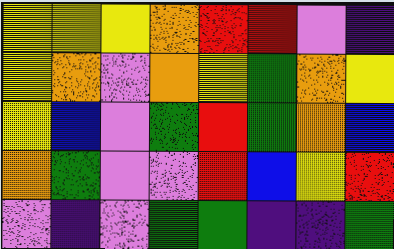[["yellow", "yellow", "yellow", "orange", "red", "red", "violet", "indigo"], ["yellow", "orange", "violet", "orange", "yellow", "green", "orange", "yellow"], ["yellow", "blue", "violet", "green", "red", "green", "orange", "blue"], ["orange", "green", "violet", "violet", "red", "blue", "yellow", "red"], ["violet", "indigo", "violet", "green", "green", "indigo", "indigo", "green"]]